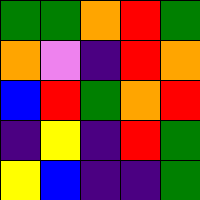[["green", "green", "orange", "red", "green"], ["orange", "violet", "indigo", "red", "orange"], ["blue", "red", "green", "orange", "red"], ["indigo", "yellow", "indigo", "red", "green"], ["yellow", "blue", "indigo", "indigo", "green"]]